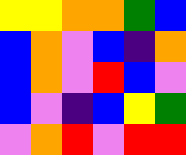[["yellow", "yellow", "orange", "orange", "green", "blue"], ["blue", "orange", "violet", "blue", "indigo", "orange"], ["blue", "orange", "violet", "red", "blue", "violet"], ["blue", "violet", "indigo", "blue", "yellow", "green"], ["violet", "orange", "red", "violet", "red", "red"]]